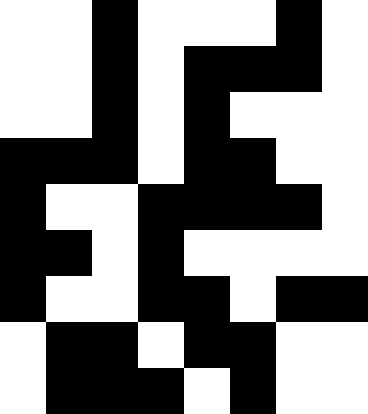[["white", "white", "black", "white", "white", "white", "black", "white"], ["white", "white", "black", "white", "black", "black", "black", "white"], ["white", "white", "black", "white", "black", "white", "white", "white"], ["black", "black", "black", "white", "black", "black", "white", "white"], ["black", "white", "white", "black", "black", "black", "black", "white"], ["black", "black", "white", "black", "white", "white", "white", "white"], ["black", "white", "white", "black", "black", "white", "black", "black"], ["white", "black", "black", "white", "black", "black", "white", "white"], ["white", "black", "black", "black", "white", "black", "white", "white"]]